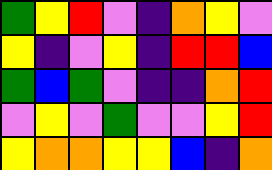[["green", "yellow", "red", "violet", "indigo", "orange", "yellow", "violet"], ["yellow", "indigo", "violet", "yellow", "indigo", "red", "red", "blue"], ["green", "blue", "green", "violet", "indigo", "indigo", "orange", "red"], ["violet", "yellow", "violet", "green", "violet", "violet", "yellow", "red"], ["yellow", "orange", "orange", "yellow", "yellow", "blue", "indigo", "orange"]]